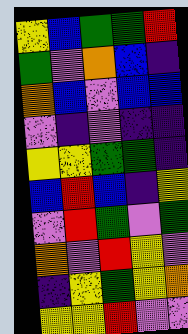[["yellow", "blue", "green", "green", "red"], ["green", "violet", "orange", "blue", "indigo"], ["orange", "blue", "violet", "blue", "blue"], ["violet", "indigo", "violet", "indigo", "indigo"], ["yellow", "yellow", "green", "green", "indigo"], ["blue", "red", "blue", "indigo", "yellow"], ["violet", "red", "green", "violet", "green"], ["orange", "violet", "red", "yellow", "violet"], ["indigo", "yellow", "green", "yellow", "orange"], ["yellow", "yellow", "red", "violet", "violet"]]